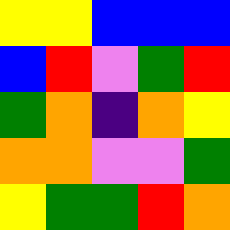[["yellow", "yellow", "blue", "blue", "blue"], ["blue", "red", "violet", "green", "red"], ["green", "orange", "indigo", "orange", "yellow"], ["orange", "orange", "violet", "violet", "green"], ["yellow", "green", "green", "red", "orange"]]